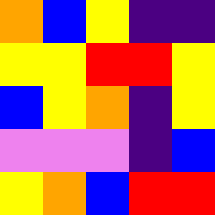[["orange", "blue", "yellow", "indigo", "indigo"], ["yellow", "yellow", "red", "red", "yellow"], ["blue", "yellow", "orange", "indigo", "yellow"], ["violet", "violet", "violet", "indigo", "blue"], ["yellow", "orange", "blue", "red", "red"]]